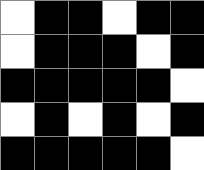[["white", "black", "black", "white", "black", "black"], ["white", "black", "black", "black", "white", "black"], ["black", "black", "black", "black", "black", "white"], ["white", "black", "white", "black", "white", "black"], ["black", "black", "black", "black", "black", "white"]]